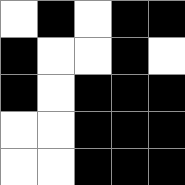[["white", "black", "white", "black", "black"], ["black", "white", "white", "black", "white"], ["black", "white", "black", "black", "black"], ["white", "white", "black", "black", "black"], ["white", "white", "black", "black", "black"]]